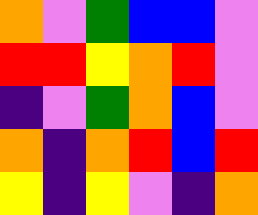[["orange", "violet", "green", "blue", "blue", "violet"], ["red", "red", "yellow", "orange", "red", "violet"], ["indigo", "violet", "green", "orange", "blue", "violet"], ["orange", "indigo", "orange", "red", "blue", "red"], ["yellow", "indigo", "yellow", "violet", "indigo", "orange"]]